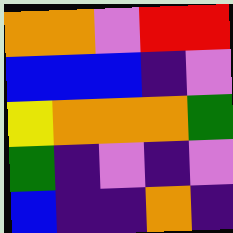[["orange", "orange", "violet", "red", "red"], ["blue", "blue", "blue", "indigo", "violet"], ["yellow", "orange", "orange", "orange", "green"], ["green", "indigo", "violet", "indigo", "violet"], ["blue", "indigo", "indigo", "orange", "indigo"]]